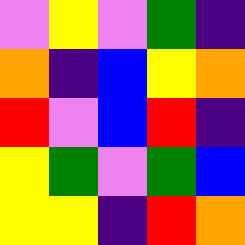[["violet", "yellow", "violet", "green", "indigo"], ["orange", "indigo", "blue", "yellow", "orange"], ["red", "violet", "blue", "red", "indigo"], ["yellow", "green", "violet", "green", "blue"], ["yellow", "yellow", "indigo", "red", "orange"]]